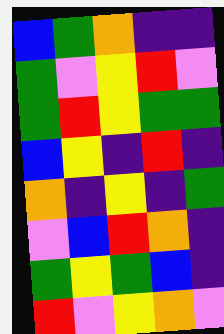[["blue", "green", "orange", "indigo", "indigo"], ["green", "violet", "yellow", "red", "violet"], ["green", "red", "yellow", "green", "green"], ["blue", "yellow", "indigo", "red", "indigo"], ["orange", "indigo", "yellow", "indigo", "green"], ["violet", "blue", "red", "orange", "indigo"], ["green", "yellow", "green", "blue", "indigo"], ["red", "violet", "yellow", "orange", "violet"]]